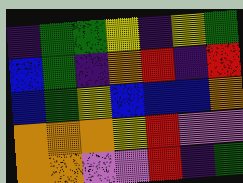[["indigo", "green", "green", "yellow", "indigo", "yellow", "green"], ["blue", "green", "indigo", "orange", "red", "indigo", "red"], ["blue", "green", "yellow", "blue", "blue", "blue", "orange"], ["orange", "orange", "orange", "yellow", "red", "violet", "violet"], ["orange", "orange", "violet", "violet", "red", "indigo", "green"]]